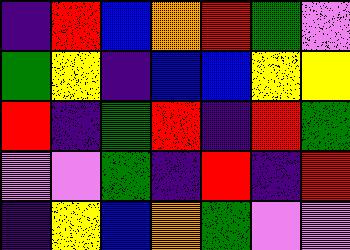[["indigo", "red", "blue", "orange", "red", "green", "violet"], ["green", "yellow", "indigo", "blue", "blue", "yellow", "yellow"], ["red", "indigo", "green", "red", "indigo", "red", "green"], ["violet", "violet", "green", "indigo", "red", "indigo", "red"], ["indigo", "yellow", "blue", "orange", "green", "violet", "violet"]]